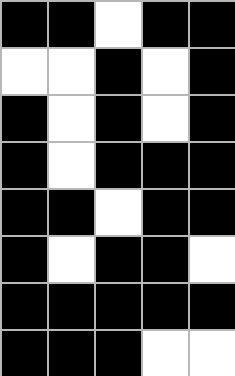[["black", "black", "white", "black", "black"], ["white", "white", "black", "white", "black"], ["black", "white", "black", "white", "black"], ["black", "white", "black", "black", "black"], ["black", "black", "white", "black", "black"], ["black", "white", "black", "black", "white"], ["black", "black", "black", "black", "black"], ["black", "black", "black", "white", "white"]]